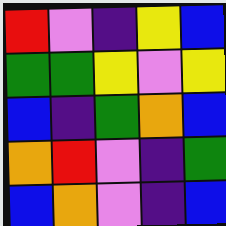[["red", "violet", "indigo", "yellow", "blue"], ["green", "green", "yellow", "violet", "yellow"], ["blue", "indigo", "green", "orange", "blue"], ["orange", "red", "violet", "indigo", "green"], ["blue", "orange", "violet", "indigo", "blue"]]